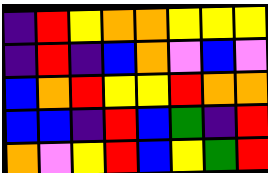[["indigo", "red", "yellow", "orange", "orange", "yellow", "yellow", "yellow"], ["indigo", "red", "indigo", "blue", "orange", "violet", "blue", "violet"], ["blue", "orange", "red", "yellow", "yellow", "red", "orange", "orange"], ["blue", "blue", "indigo", "red", "blue", "green", "indigo", "red"], ["orange", "violet", "yellow", "red", "blue", "yellow", "green", "red"]]